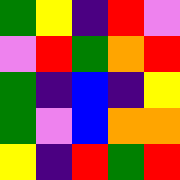[["green", "yellow", "indigo", "red", "violet"], ["violet", "red", "green", "orange", "red"], ["green", "indigo", "blue", "indigo", "yellow"], ["green", "violet", "blue", "orange", "orange"], ["yellow", "indigo", "red", "green", "red"]]